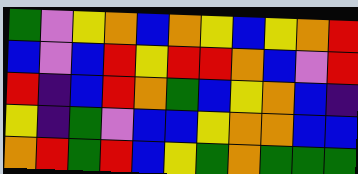[["green", "violet", "yellow", "orange", "blue", "orange", "yellow", "blue", "yellow", "orange", "red"], ["blue", "violet", "blue", "red", "yellow", "red", "red", "orange", "blue", "violet", "red"], ["red", "indigo", "blue", "red", "orange", "green", "blue", "yellow", "orange", "blue", "indigo"], ["yellow", "indigo", "green", "violet", "blue", "blue", "yellow", "orange", "orange", "blue", "blue"], ["orange", "red", "green", "red", "blue", "yellow", "green", "orange", "green", "green", "green"]]